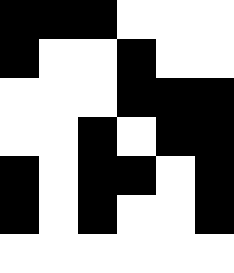[["black", "black", "black", "white", "white", "white"], ["black", "white", "white", "black", "white", "white"], ["white", "white", "white", "black", "black", "black"], ["white", "white", "black", "white", "black", "black"], ["black", "white", "black", "black", "white", "black"], ["black", "white", "black", "white", "white", "black"], ["white", "white", "white", "white", "white", "white"]]